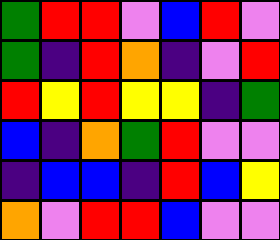[["green", "red", "red", "violet", "blue", "red", "violet"], ["green", "indigo", "red", "orange", "indigo", "violet", "red"], ["red", "yellow", "red", "yellow", "yellow", "indigo", "green"], ["blue", "indigo", "orange", "green", "red", "violet", "violet"], ["indigo", "blue", "blue", "indigo", "red", "blue", "yellow"], ["orange", "violet", "red", "red", "blue", "violet", "violet"]]